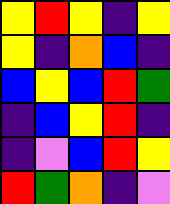[["yellow", "red", "yellow", "indigo", "yellow"], ["yellow", "indigo", "orange", "blue", "indigo"], ["blue", "yellow", "blue", "red", "green"], ["indigo", "blue", "yellow", "red", "indigo"], ["indigo", "violet", "blue", "red", "yellow"], ["red", "green", "orange", "indigo", "violet"]]